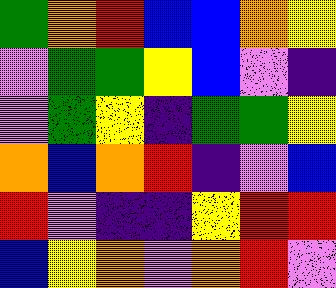[["green", "orange", "red", "blue", "blue", "orange", "yellow"], ["violet", "green", "green", "yellow", "blue", "violet", "indigo"], ["violet", "green", "yellow", "indigo", "green", "green", "yellow"], ["orange", "blue", "orange", "red", "indigo", "violet", "blue"], ["red", "violet", "indigo", "indigo", "yellow", "red", "red"], ["blue", "yellow", "orange", "violet", "orange", "red", "violet"]]